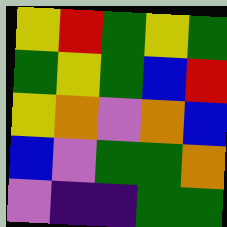[["yellow", "red", "green", "yellow", "green"], ["green", "yellow", "green", "blue", "red"], ["yellow", "orange", "violet", "orange", "blue"], ["blue", "violet", "green", "green", "orange"], ["violet", "indigo", "indigo", "green", "green"]]